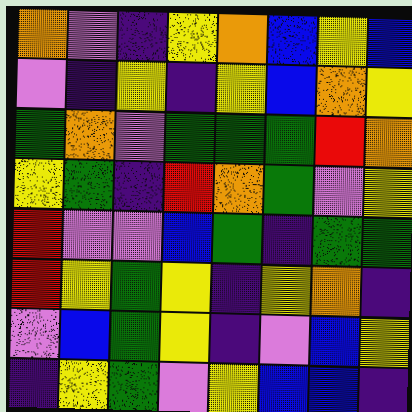[["orange", "violet", "indigo", "yellow", "orange", "blue", "yellow", "blue"], ["violet", "indigo", "yellow", "indigo", "yellow", "blue", "orange", "yellow"], ["green", "orange", "violet", "green", "green", "green", "red", "orange"], ["yellow", "green", "indigo", "red", "orange", "green", "violet", "yellow"], ["red", "violet", "violet", "blue", "green", "indigo", "green", "green"], ["red", "yellow", "green", "yellow", "indigo", "yellow", "orange", "indigo"], ["violet", "blue", "green", "yellow", "indigo", "violet", "blue", "yellow"], ["indigo", "yellow", "green", "violet", "yellow", "blue", "blue", "indigo"]]